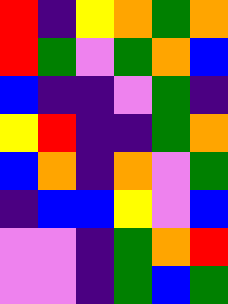[["red", "indigo", "yellow", "orange", "green", "orange"], ["red", "green", "violet", "green", "orange", "blue"], ["blue", "indigo", "indigo", "violet", "green", "indigo"], ["yellow", "red", "indigo", "indigo", "green", "orange"], ["blue", "orange", "indigo", "orange", "violet", "green"], ["indigo", "blue", "blue", "yellow", "violet", "blue"], ["violet", "violet", "indigo", "green", "orange", "red"], ["violet", "violet", "indigo", "green", "blue", "green"]]